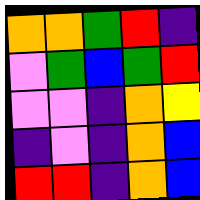[["orange", "orange", "green", "red", "indigo"], ["violet", "green", "blue", "green", "red"], ["violet", "violet", "indigo", "orange", "yellow"], ["indigo", "violet", "indigo", "orange", "blue"], ["red", "red", "indigo", "orange", "blue"]]